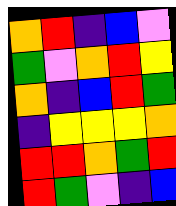[["orange", "red", "indigo", "blue", "violet"], ["green", "violet", "orange", "red", "yellow"], ["orange", "indigo", "blue", "red", "green"], ["indigo", "yellow", "yellow", "yellow", "orange"], ["red", "red", "orange", "green", "red"], ["red", "green", "violet", "indigo", "blue"]]